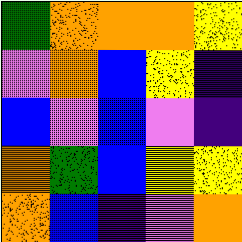[["green", "orange", "orange", "orange", "yellow"], ["violet", "orange", "blue", "yellow", "indigo"], ["blue", "violet", "blue", "violet", "indigo"], ["orange", "green", "blue", "yellow", "yellow"], ["orange", "blue", "indigo", "violet", "orange"]]